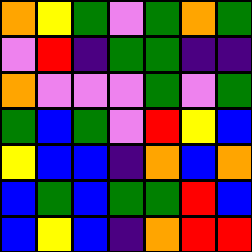[["orange", "yellow", "green", "violet", "green", "orange", "green"], ["violet", "red", "indigo", "green", "green", "indigo", "indigo"], ["orange", "violet", "violet", "violet", "green", "violet", "green"], ["green", "blue", "green", "violet", "red", "yellow", "blue"], ["yellow", "blue", "blue", "indigo", "orange", "blue", "orange"], ["blue", "green", "blue", "green", "green", "red", "blue"], ["blue", "yellow", "blue", "indigo", "orange", "red", "red"]]